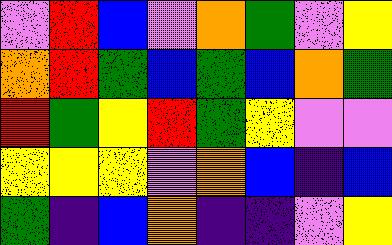[["violet", "red", "blue", "violet", "orange", "green", "violet", "yellow"], ["orange", "red", "green", "blue", "green", "blue", "orange", "green"], ["red", "green", "yellow", "red", "green", "yellow", "violet", "violet"], ["yellow", "yellow", "yellow", "violet", "orange", "blue", "indigo", "blue"], ["green", "indigo", "blue", "orange", "indigo", "indigo", "violet", "yellow"]]